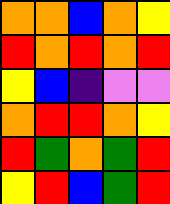[["orange", "orange", "blue", "orange", "yellow"], ["red", "orange", "red", "orange", "red"], ["yellow", "blue", "indigo", "violet", "violet"], ["orange", "red", "red", "orange", "yellow"], ["red", "green", "orange", "green", "red"], ["yellow", "red", "blue", "green", "red"]]